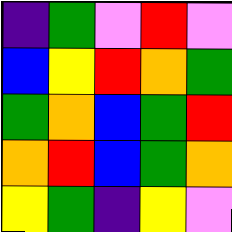[["indigo", "green", "violet", "red", "violet"], ["blue", "yellow", "red", "orange", "green"], ["green", "orange", "blue", "green", "red"], ["orange", "red", "blue", "green", "orange"], ["yellow", "green", "indigo", "yellow", "violet"]]